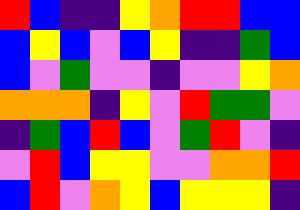[["red", "blue", "indigo", "indigo", "yellow", "orange", "red", "red", "blue", "blue"], ["blue", "yellow", "blue", "violet", "blue", "yellow", "indigo", "indigo", "green", "blue"], ["blue", "violet", "green", "violet", "violet", "indigo", "violet", "violet", "yellow", "orange"], ["orange", "orange", "orange", "indigo", "yellow", "violet", "red", "green", "green", "violet"], ["indigo", "green", "blue", "red", "blue", "violet", "green", "red", "violet", "indigo"], ["violet", "red", "blue", "yellow", "yellow", "violet", "violet", "orange", "orange", "red"], ["blue", "red", "violet", "orange", "yellow", "blue", "yellow", "yellow", "yellow", "indigo"]]